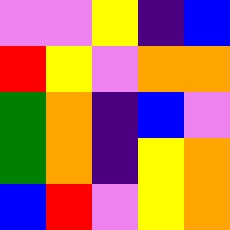[["violet", "violet", "yellow", "indigo", "blue"], ["red", "yellow", "violet", "orange", "orange"], ["green", "orange", "indigo", "blue", "violet"], ["green", "orange", "indigo", "yellow", "orange"], ["blue", "red", "violet", "yellow", "orange"]]